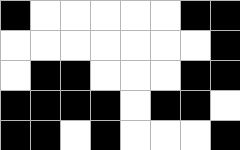[["black", "white", "white", "white", "white", "white", "black", "black"], ["white", "white", "white", "white", "white", "white", "white", "black"], ["white", "black", "black", "white", "white", "white", "black", "black"], ["black", "black", "black", "black", "white", "black", "black", "white"], ["black", "black", "white", "black", "white", "white", "white", "black"]]